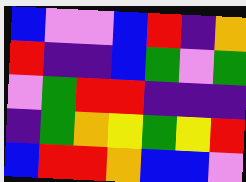[["blue", "violet", "violet", "blue", "red", "indigo", "orange"], ["red", "indigo", "indigo", "blue", "green", "violet", "green"], ["violet", "green", "red", "red", "indigo", "indigo", "indigo"], ["indigo", "green", "orange", "yellow", "green", "yellow", "red"], ["blue", "red", "red", "orange", "blue", "blue", "violet"]]